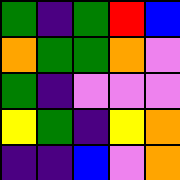[["green", "indigo", "green", "red", "blue"], ["orange", "green", "green", "orange", "violet"], ["green", "indigo", "violet", "violet", "violet"], ["yellow", "green", "indigo", "yellow", "orange"], ["indigo", "indigo", "blue", "violet", "orange"]]